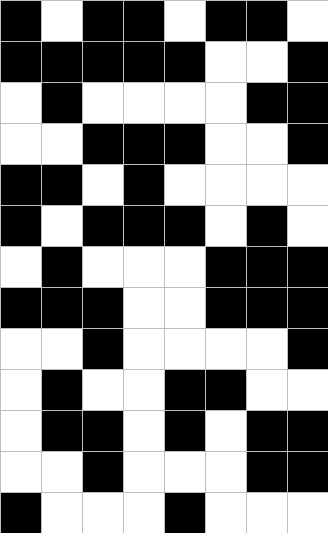[["black", "white", "black", "black", "white", "black", "black", "white"], ["black", "black", "black", "black", "black", "white", "white", "black"], ["white", "black", "white", "white", "white", "white", "black", "black"], ["white", "white", "black", "black", "black", "white", "white", "black"], ["black", "black", "white", "black", "white", "white", "white", "white"], ["black", "white", "black", "black", "black", "white", "black", "white"], ["white", "black", "white", "white", "white", "black", "black", "black"], ["black", "black", "black", "white", "white", "black", "black", "black"], ["white", "white", "black", "white", "white", "white", "white", "black"], ["white", "black", "white", "white", "black", "black", "white", "white"], ["white", "black", "black", "white", "black", "white", "black", "black"], ["white", "white", "black", "white", "white", "white", "black", "black"], ["black", "white", "white", "white", "black", "white", "white", "white"]]